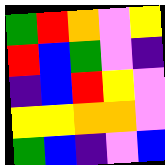[["green", "red", "orange", "violet", "yellow"], ["red", "blue", "green", "violet", "indigo"], ["indigo", "blue", "red", "yellow", "violet"], ["yellow", "yellow", "orange", "orange", "violet"], ["green", "blue", "indigo", "violet", "blue"]]